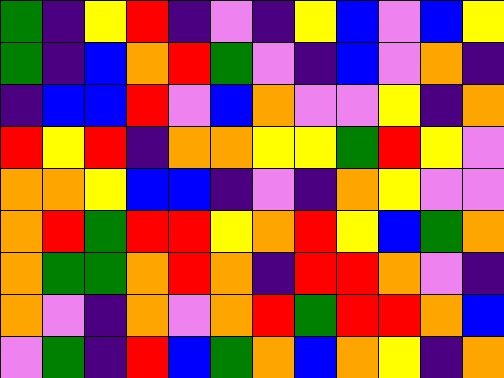[["green", "indigo", "yellow", "red", "indigo", "violet", "indigo", "yellow", "blue", "violet", "blue", "yellow"], ["green", "indigo", "blue", "orange", "red", "green", "violet", "indigo", "blue", "violet", "orange", "indigo"], ["indigo", "blue", "blue", "red", "violet", "blue", "orange", "violet", "violet", "yellow", "indigo", "orange"], ["red", "yellow", "red", "indigo", "orange", "orange", "yellow", "yellow", "green", "red", "yellow", "violet"], ["orange", "orange", "yellow", "blue", "blue", "indigo", "violet", "indigo", "orange", "yellow", "violet", "violet"], ["orange", "red", "green", "red", "red", "yellow", "orange", "red", "yellow", "blue", "green", "orange"], ["orange", "green", "green", "orange", "red", "orange", "indigo", "red", "red", "orange", "violet", "indigo"], ["orange", "violet", "indigo", "orange", "violet", "orange", "red", "green", "red", "red", "orange", "blue"], ["violet", "green", "indigo", "red", "blue", "green", "orange", "blue", "orange", "yellow", "indigo", "orange"]]